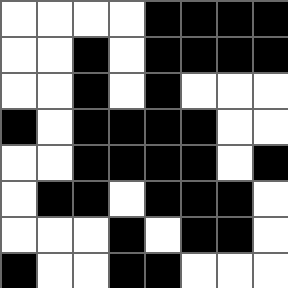[["white", "white", "white", "white", "black", "black", "black", "black"], ["white", "white", "black", "white", "black", "black", "black", "black"], ["white", "white", "black", "white", "black", "white", "white", "white"], ["black", "white", "black", "black", "black", "black", "white", "white"], ["white", "white", "black", "black", "black", "black", "white", "black"], ["white", "black", "black", "white", "black", "black", "black", "white"], ["white", "white", "white", "black", "white", "black", "black", "white"], ["black", "white", "white", "black", "black", "white", "white", "white"]]